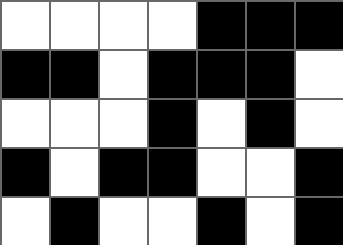[["white", "white", "white", "white", "black", "black", "black"], ["black", "black", "white", "black", "black", "black", "white"], ["white", "white", "white", "black", "white", "black", "white"], ["black", "white", "black", "black", "white", "white", "black"], ["white", "black", "white", "white", "black", "white", "black"]]